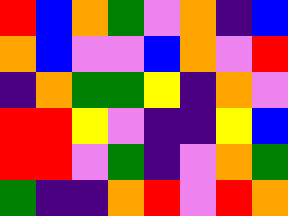[["red", "blue", "orange", "green", "violet", "orange", "indigo", "blue"], ["orange", "blue", "violet", "violet", "blue", "orange", "violet", "red"], ["indigo", "orange", "green", "green", "yellow", "indigo", "orange", "violet"], ["red", "red", "yellow", "violet", "indigo", "indigo", "yellow", "blue"], ["red", "red", "violet", "green", "indigo", "violet", "orange", "green"], ["green", "indigo", "indigo", "orange", "red", "violet", "red", "orange"]]